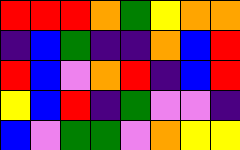[["red", "red", "red", "orange", "green", "yellow", "orange", "orange"], ["indigo", "blue", "green", "indigo", "indigo", "orange", "blue", "red"], ["red", "blue", "violet", "orange", "red", "indigo", "blue", "red"], ["yellow", "blue", "red", "indigo", "green", "violet", "violet", "indigo"], ["blue", "violet", "green", "green", "violet", "orange", "yellow", "yellow"]]